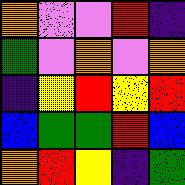[["orange", "violet", "violet", "red", "indigo"], ["green", "violet", "orange", "violet", "orange"], ["indigo", "yellow", "red", "yellow", "red"], ["blue", "green", "green", "red", "blue"], ["orange", "red", "yellow", "indigo", "green"]]